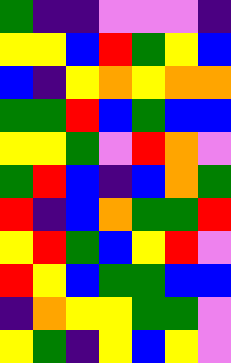[["green", "indigo", "indigo", "violet", "violet", "violet", "indigo"], ["yellow", "yellow", "blue", "red", "green", "yellow", "blue"], ["blue", "indigo", "yellow", "orange", "yellow", "orange", "orange"], ["green", "green", "red", "blue", "green", "blue", "blue"], ["yellow", "yellow", "green", "violet", "red", "orange", "violet"], ["green", "red", "blue", "indigo", "blue", "orange", "green"], ["red", "indigo", "blue", "orange", "green", "green", "red"], ["yellow", "red", "green", "blue", "yellow", "red", "violet"], ["red", "yellow", "blue", "green", "green", "blue", "blue"], ["indigo", "orange", "yellow", "yellow", "green", "green", "violet"], ["yellow", "green", "indigo", "yellow", "blue", "yellow", "violet"]]